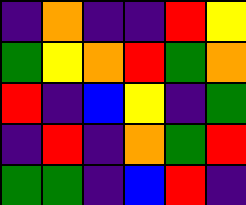[["indigo", "orange", "indigo", "indigo", "red", "yellow"], ["green", "yellow", "orange", "red", "green", "orange"], ["red", "indigo", "blue", "yellow", "indigo", "green"], ["indigo", "red", "indigo", "orange", "green", "red"], ["green", "green", "indigo", "blue", "red", "indigo"]]